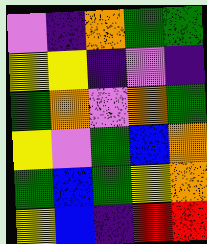[["violet", "indigo", "orange", "green", "green"], ["yellow", "yellow", "indigo", "violet", "indigo"], ["green", "orange", "violet", "orange", "green"], ["yellow", "violet", "green", "blue", "orange"], ["green", "blue", "green", "yellow", "orange"], ["yellow", "blue", "indigo", "red", "red"]]